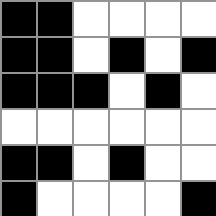[["black", "black", "white", "white", "white", "white"], ["black", "black", "white", "black", "white", "black"], ["black", "black", "black", "white", "black", "white"], ["white", "white", "white", "white", "white", "white"], ["black", "black", "white", "black", "white", "white"], ["black", "white", "white", "white", "white", "black"]]